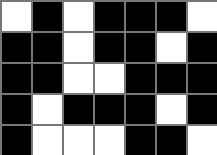[["white", "black", "white", "black", "black", "black", "white"], ["black", "black", "white", "black", "black", "white", "black"], ["black", "black", "white", "white", "black", "black", "black"], ["black", "white", "black", "black", "black", "white", "black"], ["black", "white", "white", "white", "black", "black", "white"]]